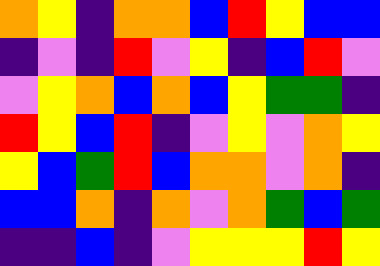[["orange", "yellow", "indigo", "orange", "orange", "blue", "red", "yellow", "blue", "blue"], ["indigo", "violet", "indigo", "red", "violet", "yellow", "indigo", "blue", "red", "violet"], ["violet", "yellow", "orange", "blue", "orange", "blue", "yellow", "green", "green", "indigo"], ["red", "yellow", "blue", "red", "indigo", "violet", "yellow", "violet", "orange", "yellow"], ["yellow", "blue", "green", "red", "blue", "orange", "orange", "violet", "orange", "indigo"], ["blue", "blue", "orange", "indigo", "orange", "violet", "orange", "green", "blue", "green"], ["indigo", "indigo", "blue", "indigo", "violet", "yellow", "yellow", "yellow", "red", "yellow"]]